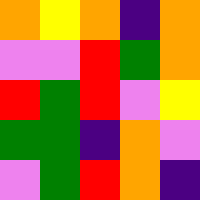[["orange", "yellow", "orange", "indigo", "orange"], ["violet", "violet", "red", "green", "orange"], ["red", "green", "red", "violet", "yellow"], ["green", "green", "indigo", "orange", "violet"], ["violet", "green", "red", "orange", "indigo"]]